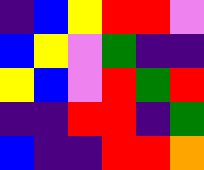[["indigo", "blue", "yellow", "red", "red", "violet"], ["blue", "yellow", "violet", "green", "indigo", "indigo"], ["yellow", "blue", "violet", "red", "green", "red"], ["indigo", "indigo", "red", "red", "indigo", "green"], ["blue", "indigo", "indigo", "red", "red", "orange"]]